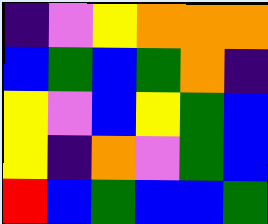[["indigo", "violet", "yellow", "orange", "orange", "orange"], ["blue", "green", "blue", "green", "orange", "indigo"], ["yellow", "violet", "blue", "yellow", "green", "blue"], ["yellow", "indigo", "orange", "violet", "green", "blue"], ["red", "blue", "green", "blue", "blue", "green"]]